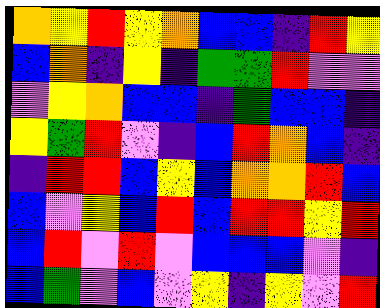[["orange", "yellow", "red", "yellow", "orange", "blue", "blue", "indigo", "red", "yellow"], ["blue", "orange", "indigo", "yellow", "indigo", "green", "green", "red", "violet", "violet"], ["violet", "yellow", "orange", "blue", "blue", "indigo", "green", "blue", "blue", "indigo"], ["yellow", "green", "red", "violet", "indigo", "blue", "red", "orange", "blue", "indigo"], ["indigo", "red", "red", "blue", "yellow", "blue", "orange", "orange", "red", "blue"], ["blue", "violet", "yellow", "blue", "red", "blue", "red", "red", "yellow", "red"], ["blue", "red", "violet", "red", "violet", "blue", "blue", "blue", "violet", "indigo"], ["blue", "green", "violet", "blue", "violet", "yellow", "indigo", "yellow", "violet", "red"]]